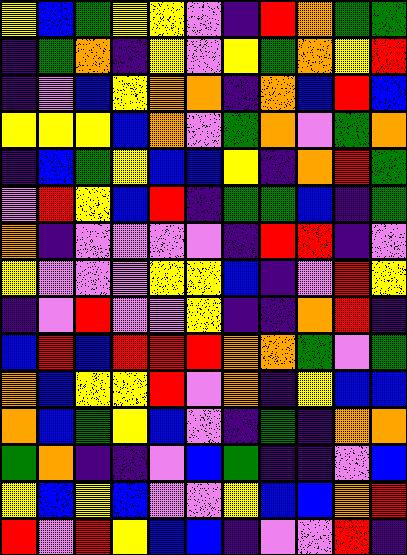[["yellow", "blue", "green", "yellow", "yellow", "violet", "indigo", "red", "orange", "green", "green"], ["indigo", "green", "orange", "indigo", "yellow", "violet", "yellow", "green", "orange", "yellow", "red"], ["indigo", "violet", "blue", "yellow", "orange", "orange", "indigo", "orange", "blue", "red", "blue"], ["yellow", "yellow", "yellow", "blue", "orange", "violet", "green", "orange", "violet", "green", "orange"], ["indigo", "blue", "green", "yellow", "blue", "blue", "yellow", "indigo", "orange", "red", "green"], ["violet", "red", "yellow", "blue", "red", "indigo", "green", "green", "blue", "indigo", "green"], ["orange", "indigo", "violet", "violet", "violet", "violet", "indigo", "red", "red", "indigo", "violet"], ["yellow", "violet", "violet", "violet", "yellow", "yellow", "blue", "indigo", "violet", "red", "yellow"], ["indigo", "violet", "red", "violet", "violet", "yellow", "indigo", "indigo", "orange", "red", "indigo"], ["blue", "red", "blue", "red", "red", "red", "orange", "orange", "green", "violet", "green"], ["orange", "blue", "yellow", "yellow", "red", "violet", "orange", "indigo", "yellow", "blue", "blue"], ["orange", "blue", "green", "yellow", "blue", "violet", "indigo", "green", "indigo", "orange", "orange"], ["green", "orange", "indigo", "indigo", "violet", "blue", "green", "indigo", "indigo", "violet", "blue"], ["yellow", "blue", "yellow", "blue", "violet", "violet", "yellow", "blue", "blue", "orange", "red"], ["red", "violet", "red", "yellow", "blue", "blue", "indigo", "violet", "violet", "red", "indigo"]]